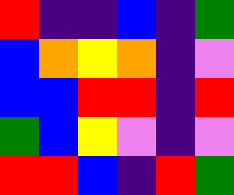[["red", "indigo", "indigo", "blue", "indigo", "green"], ["blue", "orange", "yellow", "orange", "indigo", "violet"], ["blue", "blue", "red", "red", "indigo", "red"], ["green", "blue", "yellow", "violet", "indigo", "violet"], ["red", "red", "blue", "indigo", "red", "green"]]